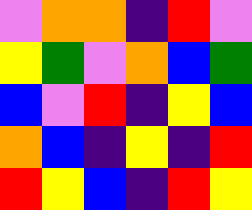[["violet", "orange", "orange", "indigo", "red", "violet"], ["yellow", "green", "violet", "orange", "blue", "green"], ["blue", "violet", "red", "indigo", "yellow", "blue"], ["orange", "blue", "indigo", "yellow", "indigo", "red"], ["red", "yellow", "blue", "indigo", "red", "yellow"]]